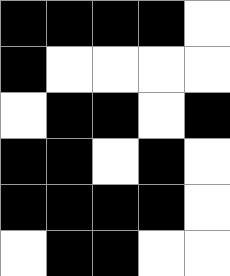[["black", "black", "black", "black", "white"], ["black", "white", "white", "white", "white"], ["white", "black", "black", "white", "black"], ["black", "black", "white", "black", "white"], ["black", "black", "black", "black", "white"], ["white", "black", "black", "white", "white"]]